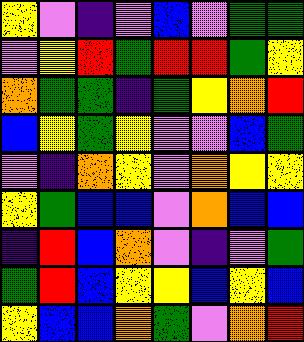[["yellow", "violet", "indigo", "violet", "blue", "violet", "green", "green"], ["violet", "yellow", "red", "green", "red", "red", "green", "yellow"], ["orange", "green", "green", "indigo", "green", "yellow", "orange", "red"], ["blue", "yellow", "green", "yellow", "violet", "violet", "blue", "green"], ["violet", "indigo", "orange", "yellow", "violet", "orange", "yellow", "yellow"], ["yellow", "green", "blue", "blue", "violet", "orange", "blue", "blue"], ["indigo", "red", "blue", "orange", "violet", "indigo", "violet", "green"], ["green", "red", "blue", "yellow", "yellow", "blue", "yellow", "blue"], ["yellow", "blue", "blue", "orange", "green", "violet", "orange", "red"]]